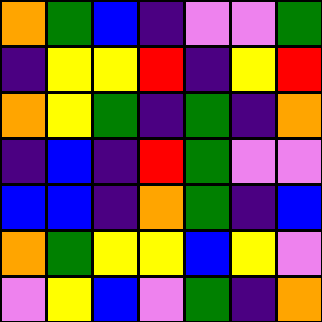[["orange", "green", "blue", "indigo", "violet", "violet", "green"], ["indigo", "yellow", "yellow", "red", "indigo", "yellow", "red"], ["orange", "yellow", "green", "indigo", "green", "indigo", "orange"], ["indigo", "blue", "indigo", "red", "green", "violet", "violet"], ["blue", "blue", "indigo", "orange", "green", "indigo", "blue"], ["orange", "green", "yellow", "yellow", "blue", "yellow", "violet"], ["violet", "yellow", "blue", "violet", "green", "indigo", "orange"]]